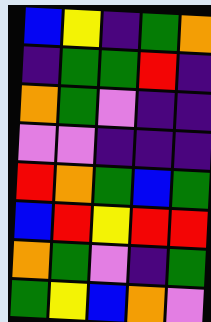[["blue", "yellow", "indigo", "green", "orange"], ["indigo", "green", "green", "red", "indigo"], ["orange", "green", "violet", "indigo", "indigo"], ["violet", "violet", "indigo", "indigo", "indigo"], ["red", "orange", "green", "blue", "green"], ["blue", "red", "yellow", "red", "red"], ["orange", "green", "violet", "indigo", "green"], ["green", "yellow", "blue", "orange", "violet"]]